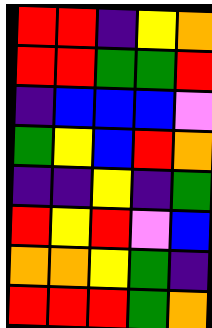[["red", "red", "indigo", "yellow", "orange"], ["red", "red", "green", "green", "red"], ["indigo", "blue", "blue", "blue", "violet"], ["green", "yellow", "blue", "red", "orange"], ["indigo", "indigo", "yellow", "indigo", "green"], ["red", "yellow", "red", "violet", "blue"], ["orange", "orange", "yellow", "green", "indigo"], ["red", "red", "red", "green", "orange"]]